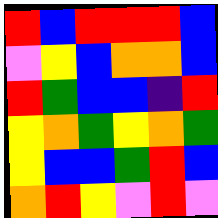[["red", "blue", "red", "red", "red", "blue"], ["violet", "yellow", "blue", "orange", "orange", "blue"], ["red", "green", "blue", "blue", "indigo", "red"], ["yellow", "orange", "green", "yellow", "orange", "green"], ["yellow", "blue", "blue", "green", "red", "blue"], ["orange", "red", "yellow", "violet", "red", "violet"]]